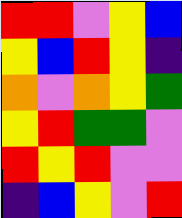[["red", "red", "violet", "yellow", "blue"], ["yellow", "blue", "red", "yellow", "indigo"], ["orange", "violet", "orange", "yellow", "green"], ["yellow", "red", "green", "green", "violet"], ["red", "yellow", "red", "violet", "violet"], ["indigo", "blue", "yellow", "violet", "red"]]